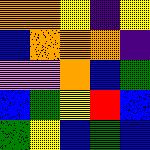[["orange", "orange", "yellow", "indigo", "yellow"], ["blue", "orange", "orange", "orange", "indigo"], ["violet", "violet", "orange", "blue", "green"], ["blue", "green", "yellow", "red", "blue"], ["green", "yellow", "blue", "green", "blue"]]